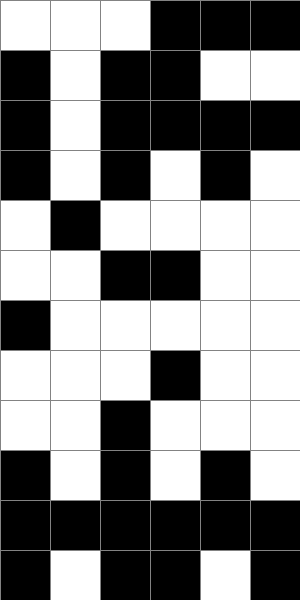[["white", "white", "white", "black", "black", "black"], ["black", "white", "black", "black", "white", "white"], ["black", "white", "black", "black", "black", "black"], ["black", "white", "black", "white", "black", "white"], ["white", "black", "white", "white", "white", "white"], ["white", "white", "black", "black", "white", "white"], ["black", "white", "white", "white", "white", "white"], ["white", "white", "white", "black", "white", "white"], ["white", "white", "black", "white", "white", "white"], ["black", "white", "black", "white", "black", "white"], ["black", "black", "black", "black", "black", "black"], ["black", "white", "black", "black", "white", "black"]]